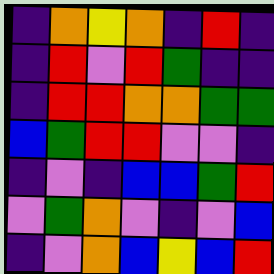[["indigo", "orange", "yellow", "orange", "indigo", "red", "indigo"], ["indigo", "red", "violet", "red", "green", "indigo", "indigo"], ["indigo", "red", "red", "orange", "orange", "green", "green"], ["blue", "green", "red", "red", "violet", "violet", "indigo"], ["indigo", "violet", "indigo", "blue", "blue", "green", "red"], ["violet", "green", "orange", "violet", "indigo", "violet", "blue"], ["indigo", "violet", "orange", "blue", "yellow", "blue", "red"]]